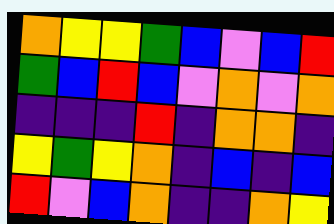[["orange", "yellow", "yellow", "green", "blue", "violet", "blue", "red"], ["green", "blue", "red", "blue", "violet", "orange", "violet", "orange"], ["indigo", "indigo", "indigo", "red", "indigo", "orange", "orange", "indigo"], ["yellow", "green", "yellow", "orange", "indigo", "blue", "indigo", "blue"], ["red", "violet", "blue", "orange", "indigo", "indigo", "orange", "yellow"]]